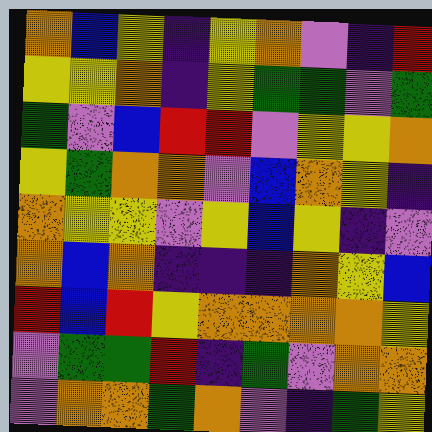[["orange", "blue", "yellow", "indigo", "yellow", "orange", "violet", "indigo", "red"], ["yellow", "yellow", "orange", "indigo", "yellow", "green", "green", "violet", "green"], ["green", "violet", "blue", "red", "red", "violet", "yellow", "yellow", "orange"], ["yellow", "green", "orange", "orange", "violet", "blue", "orange", "yellow", "indigo"], ["orange", "yellow", "yellow", "violet", "yellow", "blue", "yellow", "indigo", "violet"], ["orange", "blue", "orange", "indigo", "indigo", "indigo", "orange", "yellow", "blue"], ["red", "blue", "red", "yellow", "orange", "orange", "orange", "orange", "yellow"], ["violet", "green", "green", "red", "indigo", "green", "violet", "orange", "orange"], ["violet", "orange", "orange", "green", "orange", "violet", "indigo", "green", "yellow"]]